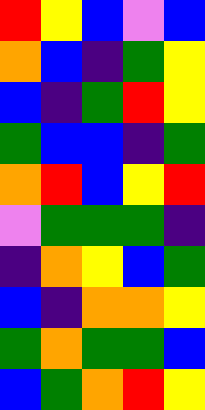[["red", "yellow", "blue", "violet", "blue"], ["orange", "blue", "indigo", "green", "yellow"], ["blue", "indigo", "green", "red", "yellow"], ["green", "blue", "blue", "indigo", "green"], ["orange", "red", "blue", "yellow", "red"], ["violet", "green", "green", "green", "indigo"], ["indigo", "orange", "yellow", "blue", "green"], ["blue", "indigo", "orange", "orange", "yellow"], ["green", "orange", "green", "green", "blue"], ["blue", "green", "orange", "red", "yellow"]]